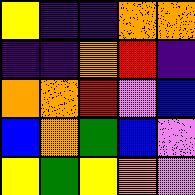[["yellow", "indigo", "indigo", "orange", "orange"], ["indigo", "indigo", "orange", "red", "indigo"], ["orange", "orange", "red", "violet", "blue"], ["blue", "orange", "green", "blue", "violet"], ["yellow", "green", "yellow", "orange", "violet"]]